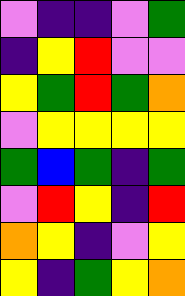[["violet", "indigo", "indigo", "violet", "green"], ["indigo", "yellow", "red", "violet", "violet"], ["yellow", "green", "red", "green", "orange"], ["violet", "yellow", "yellow", "yellow", "yellow"], ["green", "blue", "green", "indigo", "green"], ["violet", "red", "yellow", "indigo", "red"], ["orange", "yellow", "indigo", "violet", "yellow"], ["yellow", "indigo", "green", "yellow", "orange"]]